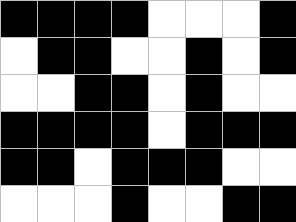[["black", "black", "black", "black", "white", "white", "white", "black"], ["white", "black", "black", "white", "white", "black", "white", "black"], ["white", "white", "black", "black", "white", "black", "white", "white"], ["black", "black", "black", "black", "white", "black", "black", "black"], ["black", "black", "white", "black", "black", "black", "white", "white"], ["white", "white", "white", "black", "white", "white", "black", "black"]]